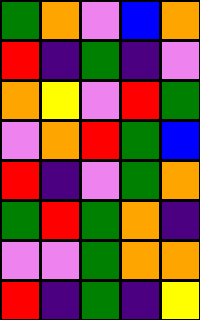[["green", "orange", "violet", "blue", "orange"], ["red", "indigo", "green", "indigo", "violet"], ["orange", "yellow", "violet", "red", "green"], ["violet", "orange", "red", "green", "blue"], ["red", "indigo", "violet", "green", "orange"], ["green", "red", "green", "orange", "indigo"], ["violet", "violet", "green", "orange", "orange"], ["red", "indigo", "green", "indigo", "yellow"]]